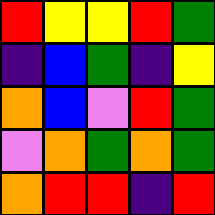[["red", "yellow", "yellow", "red", "green"], ["indigo", "blue", "green", "indigo", "yellow"], ["orange", "blue", "violet", "red", "green"], ["violet", "orange", "green", "orange", "green"], ["orange", "red", "red", "indigo", "red"]]